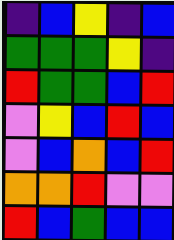[["indigo", "blue", "yellow", "indigo", "blue"], ["green", "green", "green", "yellow", "indigo"], ["red", "green", "green", "blue", "red"], ["violet", "yellow", "blue", "red", "blue"], ["violet", "blue", "orange", "blue", "red"], ["orange", "orange", "red", "violet", "violet"], ["red", "blue", "green", "blue", "blue"]]